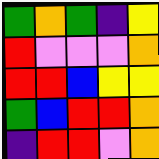[["green", "orange", "green", "indigo", "yellow"], ["red", "violet", "violet", "violet", "orange"], ["red", "red", "blue", "yellow", "yellow"], ["green", "blue", "red", "red", "orange"], ["indigo", "red", "red", "violet", "orange"]]